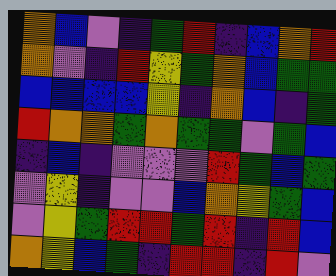[["orange", "blue", "violet", "indigo", "green", "red", "indigo", "blue", "orange", "red"], ["orange", "violet", "indigo", "red", "yellow", "green", "orange", "blue", "green", "green"], ["blue", "blue", "blue", "blue", "yellow", "indigo", "orange", "blue", "indigo", "green"], ["red", "orange", "orange", "green", "orange", "green", "green", "violet", "green", "blue"], ["indigo", "blue", "indigo", "violet", "violet", "violet", "red", "green", "blue", "green"], ["violet", "yellow", "indigo", "violet", "violet", "blue", "orange", "yellow", "green", "blue"], ["violet", "yellow", "green", "red", "red", "green", "red", "indigo", "red", "blue"], ["orange", "yellow", "blue", "green", "indigo", "red", "red", "indigo", "red", "violet"]]